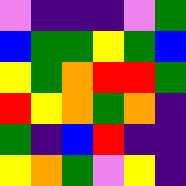[["violet", "indigo", "indigo", "indigo", "violet", "green"], ["blue", "green", "green", "yellow", "green", "blue"], ["yellow", "green", "orange", "red", "red", "green"], ["red", "yellow", "orange", "green", "orange", "indigo"], ["green", "indigo", "blue", "red", "indigo", "indigo"], ["yellow", "orange", "green", "violet", "yellow", "indigo"]]